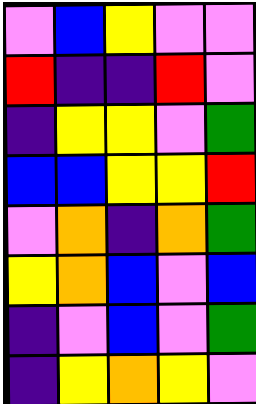[["violet", "blue", "yellow", "violet", "violet"], ["red", "indigo", "indigo", "red", "violet"], ["indigo", "yellow", "yellow", "violet", "green"], ["blue", "blue", "yellow", "yellow", "red"], ["violet", "orange", "indigo", "orange", "green"], ["yellow", "orange", "blue", "violet", "blue"], ["indigo", "violet", "blue", "violet", "green"], ["indigo", "yellow", "orange", "yellow", "violet"]]